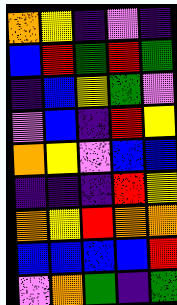[["orange", "yellow", "indigo", "violet", "indigo"], ["blue", "red", "green", "red", "green"], ["indigo", "blue", "yellow", "green", "violet"], ["violet", "blue", "indigo", "red", "yellow"], ["orange", "yellow", "violet", "blue", "blue"], ["indigo", "indigo", "indigo", "red", "yellow"], ["orange", "yellow", "red", "orange", "orange"], ["blue", "blue", "blue", "blue", "red"], ["violet", "orange", "green", "indigo", "green"]]